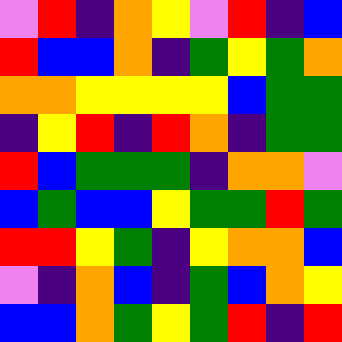[["violet", "red", "indigo", "orange", "yellow", "violet", "red", "indigo", "blue"], ["red", "blue", "blue", "orange", "indigo", "green", "yellow", "green", "orange"], ["orange", "orange", "yellow", "yellow", "yellow", "yellow", "blue", "green", "green"], ["indigo", "yellow", "red", "indigo", "red", "orange", "indigo", "green", "green"], ["red", "blue", "green", "green", "green", "indigo", "orange", "orange", "violet"], ["blue", "green", "blue", "blue", "yellow", "green", "green", "red", "green"], ["red", "red", "yellow", "green", "indigo", "yellow", "orange", "orange", "blue"], ["violet", "indigo", "orange", "blue", "indigo", "green", "blue", "orange", "yellow"], ["blue", "blue", "orange", "green", "yellow", "green", "red", "indigo", "red"]]